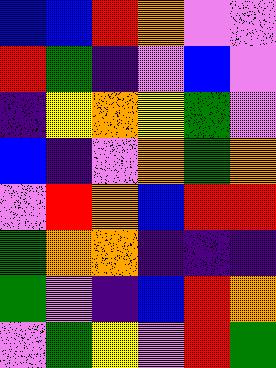[["blue", "blue", "red", "orange", "violet", "violet"], ["red", "green", "indigo", "violet", "blue", "violet"], ["indigo", "yellow", "orange", "yellow", "green", "violet"], ["blue", "indigo", "violet", "orange", "green", "orange"], ["violet", "red", "orange", "blue", "red", "red"], ["green", "orange", "orange", "indigo", "indigo", "indigo"], ["green", "violet", "indigo", "blue", "red", "orange"], ["violet", "green", "yellow", "violet", "red", "green"]]